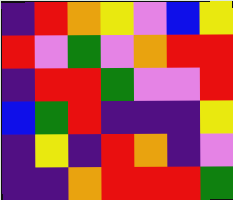[["indigo", "red", "orange", "yellow", "violet", "blue", "yellow"], ["red", "violet", "green", "violet", "orange", "red", "red"], ["indigo", "red", "red", "green", "violet", "violet", "red"], ["blue", "green", "red", "indigo", "indigo", "indigo", "yellow"], ["indigo", "yellow", "indigo", "red", "orange", "indigo", "violet"], ["indigo", "indigo", "orange", "red", "red", "red", "green"]]